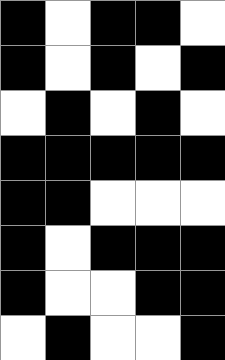[["black", "white", "black", "black", "white"], ["black", "white", "black", "white", "black"], ["white", "black", "white", "black", "white"], ["black", "black", "black", "black", "black"], ["black", "black", "white", "white", "white"], ["black", "white", "black", "black", "black"], ["black", "white", "white", "black", "black"], ["white", "black", "white", "white", "black"]]